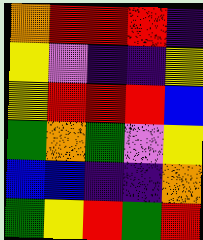[["orange", "red", "red", "red", "indigo"], ["yellow", "violet", "indigo", "indigo", "yellow"], ["yellow", "red", "red", "red", "blue"], ["green", "orange", "green", "violet", "yellow"], ["blue", "blue", "indigo", "indigo", "orange"], ["green", "yellow", "red", "green", "red"]]